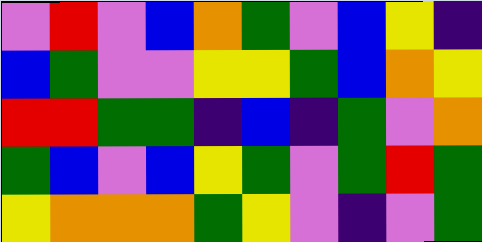[["violet", "red", "violet", "blue", "orange", "green", "violet", "blue", "yellow", "indigo"], ["blue", "green", "violet", "violet", "yellow", "yellow", "green", "blue", "orange", "yellow"], ["red", "red", "green", "green", "indigo", "blue", "indigo", "green", "violet", "orange"], ["green", "blue", "violet", "blue", "yellow", "green", "violet", "green", "red", "green"], ["yellow", "orange", "orange", "orange", "green", "yellow", "violet", "indigo", "violet", "green"]]